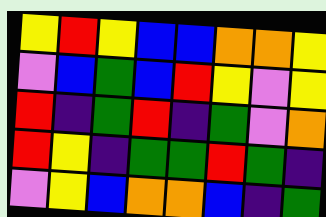[["yellow", "red", "yellow", "blue", "blue", "orange", "orange", "yellow"], ["violet", "blue", "green", "blue", "red", "yellow", "violet", "yellow"], ["red", "indigo", "green", "red", "indigo", "green", "violet", "orange"], ["red", "yellow", "indigo", "green", "green", "red", "green", "indigo"], ["violet", "yellow", "blue", "orange", "orange", "blue", "indigo", "green"]]